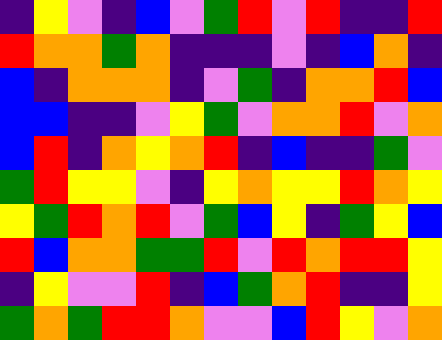[["indigo", "yellow", "violet", "indigo", "blue", "violet", "green", "red", "violet", "red", "indigo", "indigo", "red"], ["red", "orange", "orange", "green", "orange", "indigo", "indigo", "indigo", "violet", "indigo", "blue", "orange", "indigo"], ["blue", "indigo", "orange", "orange", "orange", "indigo", "violet", "green", "indigo", "orange", "orange", "red", "blue"], ["blue", "blue", "indigo", "indigo", "violet", "yellow", "green", "violet", "orange", "orange", "red", "violet", "orange"], ["blue", "red", "indigo", "orange", "yellow", "orange", "red", "indigo", "blue", "indigo", "indigo", "green", "violet"], ["green", "red", "yellow", "yellow", "violet", "indigo", "yellow", "orange", "yellow", "yellow", "red", "orange", "yellow"], ["yellow", "green", "red", "orange", "red", "violet", "green", "blue", "yellow", "indigo", "green", "yellow", "blue"], ["red", "blue", "orange", "orange", "green", "green", "red", "violet", "red", "orange", "red", "red", "yellow"], ["indigo", "yellow", "violet", "violet", "red", "indigo", "blue", "green", "orange", "red", "indigo", "indigo", "yellow"], ["green", "orange", "green", "red", "red", "orange", "violet", "violet", "blue", "red", "yellow", "violet", "orange"]]